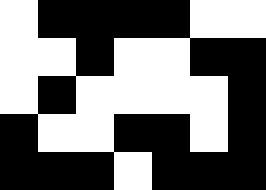[["white", "black", "black", "black", "black", "white", "white"], ["white", "white", "black", "white", "white", "black", "black"], ["white", "black", "white", "white", "white", "white", "black"], ["black", "white", "white", "black", "black", "white", "black"], ["black", "black", "black", "white", "black", "black", "black"]]